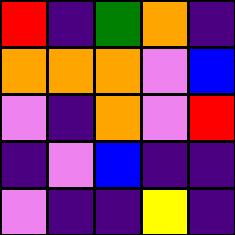[["red", "indigo", "green", "orange", "indigo"], ["orange", "orange", "orange", "violet", "blue"], ["violet", "indigo", "orange", "violet", "red"], ["indigo", "violet", "blue", "indigo", "indigo"], ["violet", "indigo", "indigo", "yellow", "indigo"]]